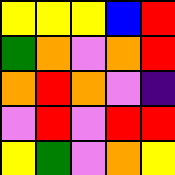[["yellow", "yellow", "yellow", "blue", "red"], ["green", "orange", "violet", "orange", "red"], ["orange", "red", "orange", "violet", "indigo"], ["violet", "red", "violet", "red", "red"], ["yellow", "green", "violet", "orange", "yellow"]]